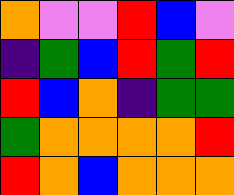[["orange", "violet", "violet", "red", "blue", "violet"], ["indigo", "green", "blue", "red", "green", "red"], ["red", "blue", "orange", "indigo", "green", "green"], ["green", "orange", "orange", "orange", "orange", "red"], ["red", "orange", "blue", "orange", "orange", "orange"]]